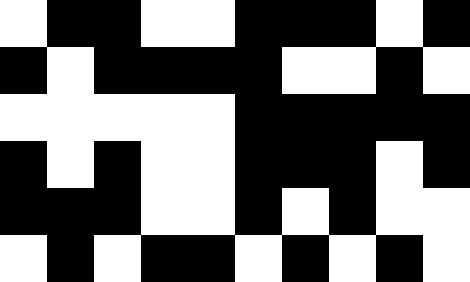[["white", "black", "black", "white", "white", "black", "black", "black", "white", "black"], ["black", "white", "black", "black", "black", "black", "white", "white", "black", "white"], ["white", "white", "white", "white", "white", "black", "black", "black", "black", "black"], ["black", "white", "black", "white", "white", "black", "black", "black", "white", "black"], ["black", "black", "black", "white", "white", "black", "white", "black", "white", "white"], ["white", "black", "white", "black", "black", "white", "black", "white", "black", "white"]]